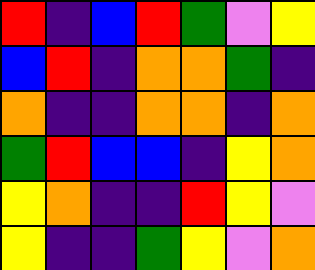[["red", "indigo", "blue", "red", "green", "violet", "yellow"], ["blue", "red", "indigo", "orange", "orange", "green", "indigo"], ["orange", "indigo", "indigo", "orange", "orange", "indigo", "orange"], ["green", "red", "blue", "blue", "indigo", "yellow", "orange"], ["yellow", "orange", "indigo", "indigo", "red", "yellow", "violet"], ["yellow", "indigo", "indigo", "green", "yellow", "violet", "orange"]]